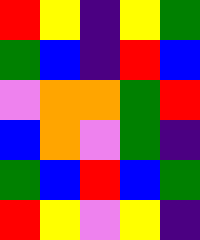[["red", "yellow", "indigo", "yellow", "green"], ["green", "blue", "indigo", "red", "blue"], ["violet", "orange", "orange", "green", "red"], ["blue", "orange", "violet", "green", "indigo"], ["green", "blue", "red", "blue", "green"], ["red", "yellow", "violet", "yellow", "indigo"]]